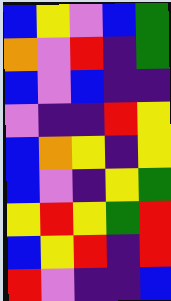[["blue", "yellow", "violet", "blue", "green"], ["orange", "violet", "red", "indigo", "green"], ["blue", "violet", "blue", "indigo", "indigo"], ["violet", "indigo", "indigo", "red", "yellow"], ["blue", "orange", "yellow", "indigo", "yellow"], ["blue", "violet", "indigo", "yellow", "green"], ["yellow", "red", "yellow", "green", "red"], ["blue", "yellow", "red", "indigo", "red"], ["red", "violet", "indigo", "indigo", "blue"]]